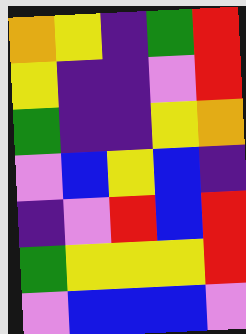[["orange", "yellow", "indigo", "green", "red"], ["yellow", "indigo", "indigo", "violet", "red"], ["green", "indigo", "indigo", "yellow", "orange"], ["violet", "blue", "yellow", "blue", "indigo"], ["indigo", "violet", "red", "blue", "red"], ["green", "yellow", "yellow", "yellow", "red"], ["violet", "blue", "blue", "blue", "violet"]]